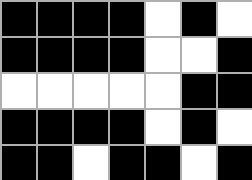[["black", "black", "black", "black", "white", "black", "white"], ["black", "black", "black", "black", "white", "white", "black"], ["white", "white", "white", "white", "white", "black", "black"], ["black", "black", "black", "black", "white", "black", "white"], ["black", "black", "white", "black", "black", "white", "black"]]